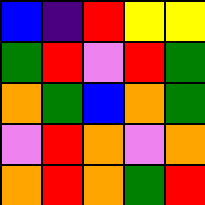[["blue", "indigo", "red", "yellow", "yellow"], ["green", "red", "violet", "red", "green"], ["orange", "green", "blue", "orange", "green"], ["violet", "red", "orange", "violet", "orange"], ["orange", "red", "orange", "green", "red"]]